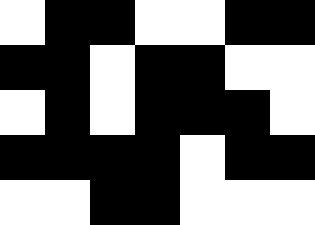[["white", "black", "black", "white", "white", "black", "black"], ["black", "black", "white", "black", "black", "white", "white"], ["white", "black", "white", "black", "black", "black", "white"], ["black", "black", "black", "black", "white", "black", "black"], ["white", "white", "black", "black", "white", "white", "white"]]